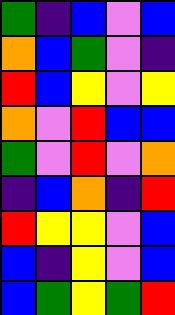[["green", "indigo", "blue", "violet", "blue"], ["orange", "blue", "green", "violet", "indigo"], ["red", "blue", "yellow", "violet", "yellow"], ["orange", "violet", "red", "blue", "blue"], ["green", "violet", "red", "violet", "orange"], ["indigo", "blue", "orange", "indigo", "red"], ["red", "yellow", "yellow", "violet", "blue"], ["blue", "indigo", "yellow", "violet", "blue"], ["blue", "green", "yellow", "green", "red"]]